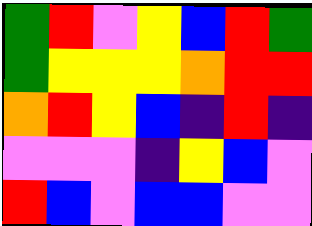[["green", "red", "violet", "yellow", "blue", "red", "green"], ["green", "yellow", "yellow", "yellow", "orange", "red", "red"], ["orange", "red", "yellow", "blue", "indigo", "red", "indigo"], ["violet", "violet", "violet", "indigo", "yellow", "blue", "violet"], ["red", "blue", "violet", "blue", "blue", "violet", "violet"]]